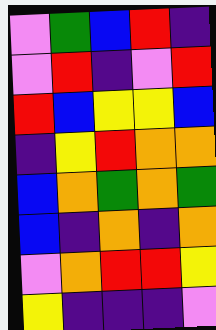[["violet", "green", "blue", "red", "indigo"], ["violet", "red", "indigo", "violet", "red"], ["red", "blue", "yellow", "yellow", "blue"], ["indigo", "yellow", "red", "orange", "orange"], ["blue", "orange", "green", "orange", "green"], ["blue", "indigo", "orange", "indigo", "orange"], ["violet", "orange", "red", "red", "yellow"], ["yellow", "indigo", "indigo", "indigo", "violet"]]